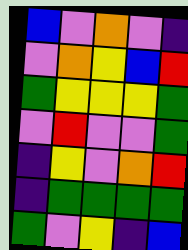[["blue", "violet", "orange", "violet", "indigo"], ["violet", "orange", "yellow", "blue", "red"], ["green", "yellow", "yellow", "yellow", "green"], ["violet", "red", "violet", "violet", "green"], ["indigo", "yellow", "violet", "orange", "red"], ["indigo", "green", "green", "green", "green"], ["green", "violet", "yellow", "indigo", "blue"]]